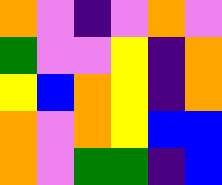[["orange", "violet", "indigo", "violet", "orange", "violet"], ["green", "violet", "violet", "yellow", "indigo", "orange"], ["yellow", "blue", "orange", "yellow", "indigo", "orange"], ["orange", "violet", "orange", "yellow", "blue", "blue"], ["orange", "violet", "green", "green", "indigo", "blue"]]